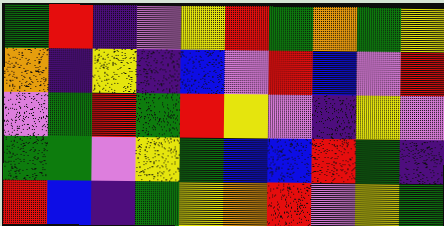[["green", "red", "indigo", "violet", "yellow", "red", "green", "orange", "green", "yellow"], ["orange", "indigo", "yellow", "indigo", "blue", "violet", "red", "blue", "violet", "red"], ["violet", "green", "red", "green", "red", "yellow", "violet", "indigo", "yellow", "violet"], ["green", "green", "violet", "yellow", "green", "blue", "blue", "red", "green", "indigo"], ["red", "blue", "indigo", "green", "yellow", "orange", "red", "violet", "yellow", "green"]]